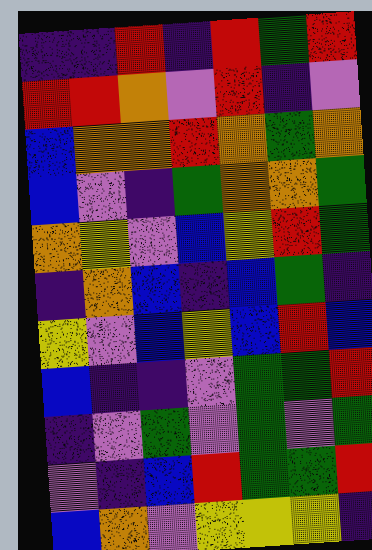[["indigo", "indigo", "red", "indigo", "red", "green", "red"], ["red", "red", "orange", "violet", "red", "indigo", "violet"], ["blue", "orange", "orange", "red", "orange", "green", "orange"], ["blue", "violet", "indigo", "green", "orange", "orange", "green"], ["orange", "yellow", "violet", "blue", "yellow", "red", "green"], ["indigo", "orange", "blue", "indigo", "blue", "green", "indigo"], ["yellow", "violet", "blue", "yellow", "blue", "red", "blue"], ["blue", "indigo", "indigo", "violet", "green", "green", "red"], ["indigo", "violet", "green", "violet", "green", "violet", "green"], ["violet", "indigo", "blue", "red", "green", "green", "red"], ["blue", "orange", "violet", "yellow", "yellow", "yellow", "indigo"]]